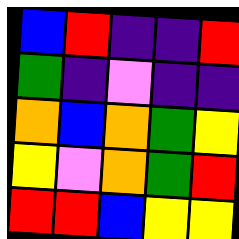[["blue", "red", "indigo", "indigo", "red"], ["green", "indigo", "violet", "indigo", "indigo"], ["orange", "blue", "orange", "green", "yellow"], ["yellow", "violet", "orange", "green", "red"], ["red", "red", "blue", "yellow", "yellow"]]